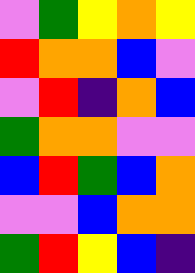[["violet", "green", "yellow", "orange", "yellow"], ["red", "orange", "orange", "blue", "violet"], ["violet", "red", "indigo", "orange", "blue"], ["green", "orange", "orange", "violet", "violet"], ["blue", "red", "green", "blue", "orange"], ["violet", "violet", "blue", "orange", "orange"], ["green", "red", "yellow", "blue", "indigo"]]